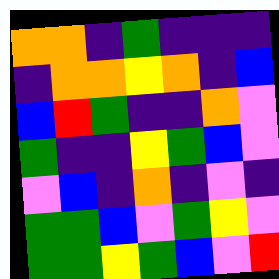[["orange", "orange", "indigo", "green", "indigo", "indigo", "indigo"], ["indigo", "orange", "orange", "yellow", "orange", "indigo", "blue"], ["blue", "red", "green", "indigo", "indigo", "orange", "violet"], ["green", "indigo", "indigo", "yellow", "green", "blue", "violet"], ["violet", "blue", "indigo", "orange", "indigo", "violet", "indigo"], ["green", "green", "blue", "violet", "green", "yellow", "violet"], ["green", "green", "yellow", "green", "blue", "violet", "red"]]